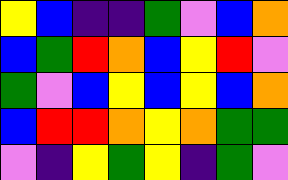[["yellow", "blue", "indigo", "indigo", "green", "violet", "blue", "orange"], ["blue", "green", "red", "orange", "blue", "yellow", "red", "violet"], ["green", "violet", "blue", "yellow", "blue", "yellow", "blue", "orange"], ["blue", "red", "red", "orange", "yellow", "orange", "green", "green"], ["violet", "indigo", "yellow", "green", "yellow", "indigo", "green", "violet"]]